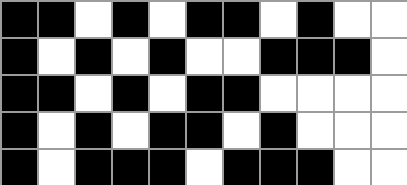[["black", "black", "white", "black", "white", "black", "black", "white", "black", "white", "white"], ["black", "white", "black", "white", "black", "white", "white", "black", "black", "black", "white"], ["black", "black", "white", "black", "white", "black", "black", "white", "white", "white", "white"], ["black", "white", "black", "white", "black", "black", "white", "black", "white", "white", "white"], ["black", "white", "black", "black", "black", "white", "black", "black", "black", "white", "white"]]